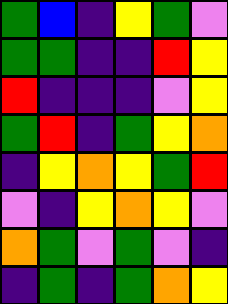[["green", "blue", "indigo", "yellow", "green", "violet"], ["green", "green", "indigo", "indigo", "red", "yellow"], ["red", "indigo", "indigo", "indigo", "violet", "yellow"], ["green", "red", "indigo", "green", "yellow", "orange"], ["indigo", "yellow", "orange", "yellow", "green", "red"], ["violet", "indigo", "yellow", "orange", "yellow", "violet"], ["orange", "green", "violet", "green", "violet", "indigo"], ["indigo", "green", "indigo", "green", "orange", "yellow"]]